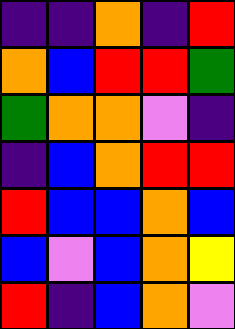[["indigo", "indigo", "orange", "indigo", "red"], ["orange", "blue", "red", "red", "green"], ["green", "orange", "orange", "violet", "indigo"], ["indigo", "blue", "orange", "red", "red"], ["red", "blue", "blue", "orange", "blue"], ["blue", "violet", "blue", "orange", "yellow"], ["red", "indigo", "blue", "orange", "violet"]]